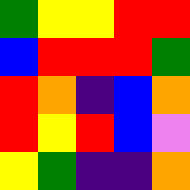[["green", "yellow", "yellow", "red", "red"], ["blue", "red", "red", "red", "green"], ["red", "orange", "indigo", "blue", "orange"], ["red", "yellow", "red", "blue", "violet"], ["yellow", "green", "indigo", "indigo", "orange"]]